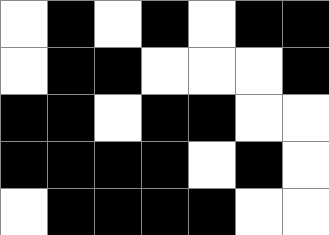[["white", "black", "white", "black", "white", "black", "black"], ["white", "black", "black", "white", "white", "white", "black"], ["black", "black", "white", "black", "black", "white", "white"], ["black", "black", "black", "black", "white", "black", "white"], ["white", "black", "black", "black", "black", "white", "white"]]